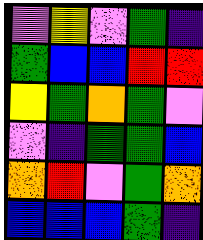[["violet", "yellow", "violet", "green", "indigo"], ["green", "blue", "blue", "red", "red"], ["yellow", "green", "orange", "green", "violet"], ["violet", "indigo", "green", "green", "blue"], ["orange", "red", "violet", "green", "orange"], ["blue", "blue", "blue", "green", "indigo"]]